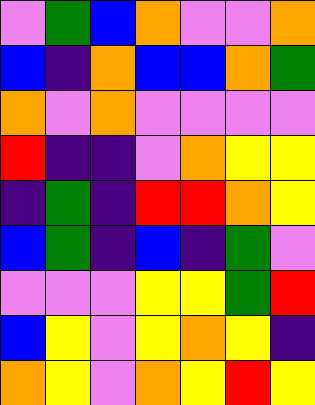[["violet", "green", "blue", "orange", "violet", "violet", "orange"], ["blue", "indigo", "orange", "blue", "blue", "orange", "green"], ["orange", "violet", "orange", "violet", "violet", "violet", "violet"], ["red", "indigo", "indigo", "violet", "orange", "yellow", "yellow"], ["indigo", "green", "indigo", "red", "red", "orange", "yellow"], ["blue", "green", "indigo", "blue", "indigo", "green", "violet"], ["violet", "violet", "violet", "yellow", "yellow", "green", "red"], ["blue", "yellow", "violet", "yellow", "orange", "yellow", "indigo"], ["orange", "yellow", "violet", "orange", "yellow", "red", "yellow"]]